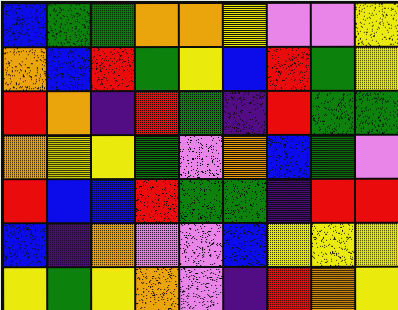[["blue", "green", "green", "orange", "orange", "yellow", "violet", "violet", "yellow"], ["orange", "blue", "red", "green", "yellow", "blue", "red", "green", "yellow"], ["red", "orange", "indigo", "red", "green", "indigo", "red", "green", "green"], ["orange", "yellow", "yellow", "green", "violet", "orange", "blue", "green", "violet"], ["red", "blue", "blue", "red", "green", "green", "indigo", "red", "red"], ["blue", "indigo", "orange", "violet", "violet", "blue", "yellow", "yellow", "yellow"], ["yellow", "green", "yellow", "orange", "violet", "indigo", "red", "orange", "yellow"]]